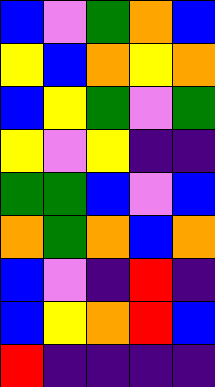[["blue", "violet", "green", "orange", "blue"], ["yellow", "blue", "orange", "yellow", "orange"], ["blue", "yellow", "green", "violet", "green"], ["yellow", "violet", "yellow", "indigo", "indigo"], ["green", "green", "blue", "violet", "blue"], ["orange", "green", "orange", "blue", "orange"], ["blue", "violet", "indigo", "red", "indigo"], ["blue", "yellow", "orange", "red", "blue"], ["red", "indigo", "indigo", "indigo", "indigo"]]